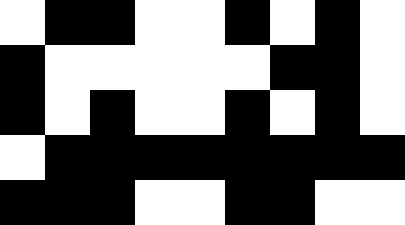[["white", "black", "black", "white", "white", "black", "white", "black", "white"], ["black", "white", "white", "white", "white", "white", "black", "black", "white"], ["black", "white", "black", "white", "white", "black", "white", "black", "white"], ["white", "black", "black", "black", "black", "black", "black", "black", "black"], ["black", "black", "black", "white", "white", "black", "black", "white", "white"]]